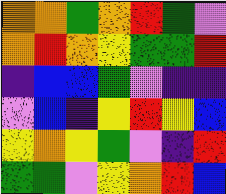[["orange", "orange", "green", "orange", "red", "green", "violet"], ["orange", "red", "orange", "yellow", "green", "green", "red"], ["indigo", "blue", "blue", "green", "violet", "indigo", "indigo"], ["violet", "blue", "indigo", "yellow", "red", "yellow", "blue"], ["yellow", "orange", "yellow", "green", "violet", "indigo", "red"], ["green", "green", "violet", "yellow", "orange", "red", "blue"]]